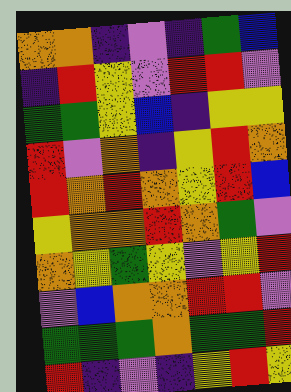[["orange", "orange", "indigo", "violet", "indigo", "green", "blue"], ["indigo", "red", "yellow", "violet", "red", "red", "violet"], ["green", "green", "yellow", "blue", "indigo", "yellow", "yellow"], ["red", "violet", "orange", "indigo", "yellow", "red", "orange"], ["red", "orange", "red", "orange", "yellow", "red", "blue"], ["yellow", "orange", "orange", "red", "orange", "green", "violet"], ["orange", "yellow", "green", "yellow", "violet", "yellow", "red"], ["violet", "blue", "orange", "orange", "red", "red", "violet"], ["green", "green", "green", "orange", "green", "green", "red"], ["red", "indigo", "violet", "indigo", "yellow", "red", "yellow"]]